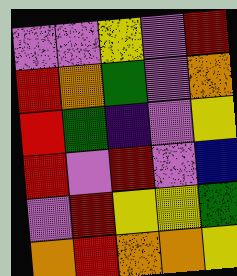[["violet", "violet", "yellow", "violet", "red"], ["red", "orange", "green", "violet", "orange"], ["red", "green", "indigo", "violet", "yellow"], ["red", "violet", "red", "violet", "blue"], ["violet", "red", "yellow", "yellow", "green"], ["orange", "red", "orange", "orange", "yellow"]]